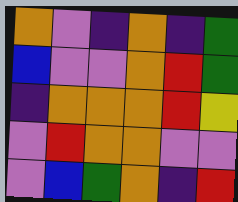[["orange", "violet", "indigo", "orange", "indigo", "green"], ["blue", "violet", "violet", "orange", "red", "green"], ["indigo", "orange", "orange", "orange", "red", "yellow"], ["violet", "red", "orange", "orange", "violet", "violet"], ["violet", "blue", "green", "orange", "indigo", "red"]]